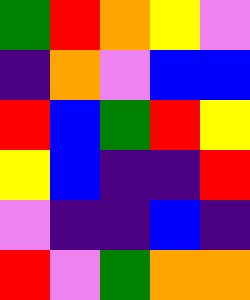[["green", "red", "orange", "yellow", "violet"], ["indigo", "orange", "violet", "blue", "blue"], ["red", "blue", "green", "red", "yellow"], ["yellow", "blue", "indigo", "indigo", "red"], ["violet", "indigo", "indigo", "blue", "indigo"], ["red", "violet", "green", "orange", "orange"]]